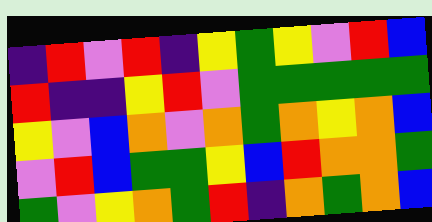[["indigo", "red", "violet", "red", "indigo", "yellow", "green", "yellow", "violet", "red", "blue"], ["red", "indigo", "indigo", "yellow", "red", "violet", "green", "green", "green", "green", "green"], ["yellow", "violet", "blue", "orange", "violet", "orange", "green", "orange", "yellow", "orange", "blue"], ["violet", "red", "blue", "green", "green", "yellow", "blue", "red", "orange", "orange", "green"], ["green", "violet", "yellow", "orange", "green", "red", "indigo", "orange", "green", "orange", "blue"]]